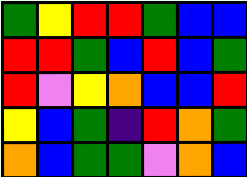[["green", "yellow", "red", "red", "green", "blue", "blue"], ["red", "red", "green", "blue", "red", "blue", "green"], ["red", "violet", "yellow", "orange", "blue", "blue", "red"], ["yellow", "blue", "green", "indigo", "red", "orange", "green"], ["orange", "blue", "green", "green", "violet", "orange", "blue"]]